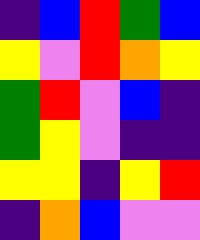[["indigo", "blue", "red", "green", "blue"], ["yellow", "violet", "red", "orange", "yellow"], ["green", "red", "violet", "blue", "indigo"], ["green", "yellow", "violet", "indigo", "indigo"], ["yellow", "yellow", "indigo", "yellow", "red"], ["indigo", "orange", "blue", "violet", "violet"]]